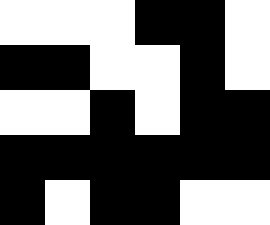[["white", "white", "white", "black", "black", "white"], ["black", "black", "white", "white", "black", "white"], ["white", "white", "black", "white", "black", "black"], ["black", "black", "black", "black", "black", "black"], ["black", "white", "black", "black", "white", "white"]]